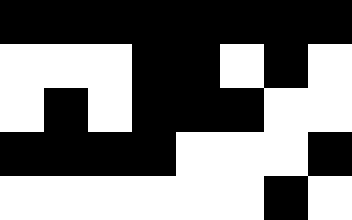[["black", "black", "black", "black", "black", "black", "black", "black"], ["white", "white", "white", "black", "black", "white", "black", "white"], ["white", "black", "white", "black", "black", "black", "white", "white"], ["black", "black", "black", "black", "white", "white", "white", "black"], ["white", "white", "white", "white", "white", "white", "black", "white"]]